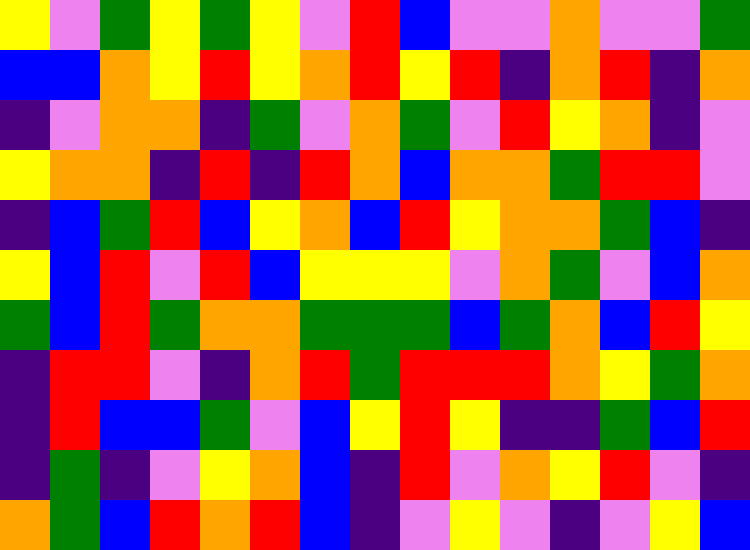[["yellow", "violet", "green", "yellow", "green", "yellow", "violet", "red", "blue", "violet", "violet", "orange", "violet", "violet", "green"], ["blue", "blue", "orange", "yellow", "red", "yellow", "orange", "red", "yellow", "red", "indigo", "orange", "red", "indigo", "orange"], ["indigo", "violet", "orange", "orange", "indigo", "green", "violet", "orange", "green", "violet", "red", "yellow", "orange", "indigo", "violet"], ["yellow", "orange", "orange", "indigo", "red", "indigo", "red", "orange", "blue", "orange", "orange", "green", "red", "red", "violet"], ["indigo", "blue", "green", "red", "blue", "yellow", "orange", "blue", "red", "yellow", "orange", "orange", "green", "blue", "indigo"], ["yellow", "blue", "red", "violet", "red", "blue", "yellow", "yellow", "yellow", "violet", "orange", "green", "violet", "blue", "orange"], ["green", "blue", "red", "green", "orange", "orange", "green", "green", "green", "blue", "green", "orange", "blue", "red", "yellow"], ["indigo", "red", "red", "violet", "indigo", "orange", "red", "green", "red", "red", "red", "orange", "yellow", "green", "orange"], ["indigo", "red", "blue", "blue", "green", "violet", "blue", "yellow", "red", "yellow", "indigo", "indigo", "green", "blue", "red"], ["indigo", "green", "indigo", "violet", "yellow", "orange", "blue", "indigo", "red", "violet", "orange", "yellow", "red", "violet", "indigo"], ["orange", "green", "blue", "red", "orange", "red", "blue", "indigo", "violet", "yellow", "violet", "indigo", "violet", "yellow", "blue"]]